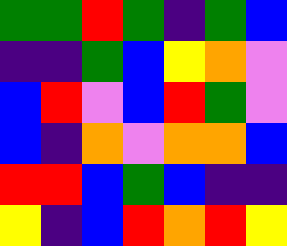[["green", "green", "red", "green", "indigo", "green", "blue"], ["indigo", "indigo", "green", "blue", "yellow", "orange", "violet"], ["blue", "red", "violet", "blue", "red", "green", "violet"], ["blue", "indigo", "orange", "violet", "orange", "orange", "blue"], ["red", "red", "blue", "green", "blue", "indigo", "indigo"], ["yellow", "indigo", "blue", "red", "orange", "red", "yellow"]]